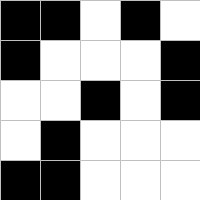[["black", "black", "white", "black", "white"], ["black", "white", "white", "white", "black"], ["white", "white", "black", "white", "black"], ["white", "black", "white", "white", "white"], ["black", "black", "white", "white", "white"]]